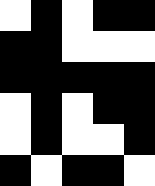[["white", "black", "white", "black", "black"], ["black", "black", "white", "white", "white"], ["black", "black", "black", "black", "black"], ["white", "black", "white", "black", "black"], ["white", "black", "white", "white", "black"], ["black", "white", "black", "black", "white"]]